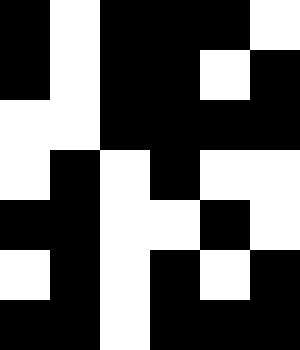[["black", "white", "black", "black", "black", "white"], ["black", "white", "black", "black", "white", "black"], ["white", "white", "black", "black", "black", "black"], ["white", "black", "white", "black", "white", "white"], ["black", "black", "white", "white", "black", "white"], ["white", "black", "white", "black", "white", "black"], ["black", "black", "white", "black", "black", "black"]]